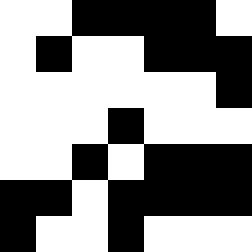[["white", "white", "black", "black", "black", "black", "white"], ["white", "black", "white", "white", "black", "black", "black"], ["white", "white", "white", "white", "white", "white", "black"], ["white", "white", "white", "black", "white", "white", "white"], ["white", "white", "black", "white", "black", "black", "black"], ["black", "black", "white", "black", "black", "black", "black"], ["black", "white", "white", "black", "white", "white", "white"]]